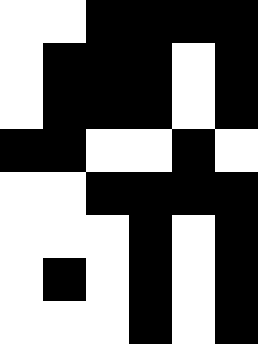[["white", "white", "black", "black", "black", "black"], ["white", "black", "black", "black", "white", "black"], ["white", "black", "black", "black", "white", "black"], ["black", "black", "white", "white", "black", "white"], ["white", "white", "black", "black", "black", "black"], ["white", "white", "white", "black", "white", "black"], ["white", "black", "white", "black", "white", "black"], ["white", "white", "white", "black", "white", "black"]]